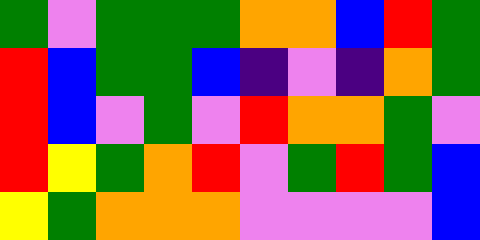[["green", "violet", "green", "green", "green", "orange", "orange", "blue", "red", "green"], ["red", "blue", "green", "green", "blue", "indigo", "violet", "indigo", "orange", "green"], ["red", "blue", "violet", "green", "violet", "red", "orange", "orange", "green", "violet"], ["red", "yellow", "green", "orange", "red", "violet", "green", "red", "green", "blue"], ["yellow", "green", "orange", "orange", "orange", "violet", "violet", "violet", "violet", "blue"]]